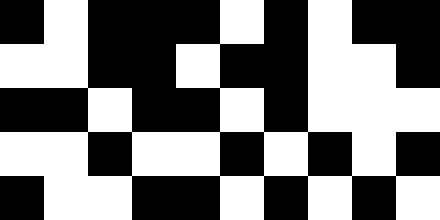[["black", "white", "black", "black", "black", "white", "black", "white", "black", "black"], ["white", "white", "black", "black", "white", "black", "black", "white", "white", "black"], ["black", "black", "white", "black", "black", "white", "black", "white", "white", "white"], ["white", "white", "black", "white", "white", "black", "white", "black", "white", "black"], ["black", "white", "white", "black", "black", "white", "black", "white", "black", "white"]]